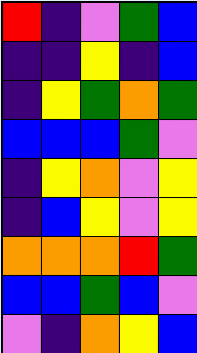[["red", "indigo", "violet", "green", "blue"], ["indigo", "indigo", "yellow", "indigo", "blue"], ["indigo", "yellow", "green", "orange", "green"], ["blue", "blue", "blue", "green", "violet"], ["indigo", "yellow", "orange", "violet", "yellow"], ["indigo", "blue", "yellow", "violet", "yellow"], ["orange", "orange", "orange", "red", "green"], ["blue", "blue", "green", "blue", "violet"], ["violet", "indigo", "orange", "yellow", "blue"]]